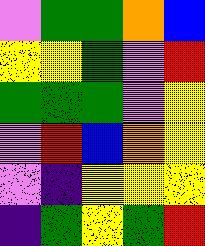[["violet", "green", "green", "orange", "blue"], ["yellow", "yellow", "green", "violet", "red"], ["green", "green", "green", "violet", "yellow"], ["violet", "red", "blue", "orange", "yellow"], ["violet", "indigo", "yellow", "yellow", "yellow"], ["indigo", "green", "yellow", "green", "red"]]